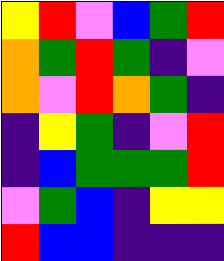[["yellow", "red", "violet", "blue", "green", "red"], ["orange", "green", "red", "green", "indigo", "violet"], ["orange", "violet", "red", "orange", "green", "indigo"], ["indigo", "yellow", "green", "indigo", "violet", "red"], ["indigo", "blue", "green", "green", "green", "red"], ["violet", "green", "blue", "indigo", "yellow", "yellow"], ["red", "blue", "blue", "indigo", "indigo", "indigo"]]